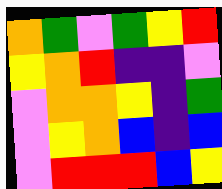[["orange", "green", "violet", "green", "yellow", "red"], ["yellow", "orange", "red", "indigo", "indigo", "violet"], ["violet", "orange", "orange", "yellow", "indigo", "green"], ["violet", "yellow", "orange", "blue", "indigo", "blue"], ["violet", "red", "red", "red", "blue", "yellow"]]